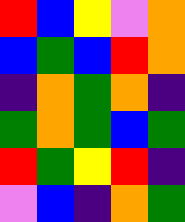[["red", "blue", "yellow", "violet", "orange"], ["blue", "green", "blue", "red", "orange"], ["indigo", "orange", "green", "orange", "indigo"], ["green", "orange", "green", "blue", "green"], ["red", "green", "yellow", "red", "indigo"], ["violet", "blue", "indigo", "orange", "green"]]